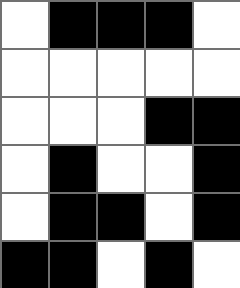[["white", "black", "black", "black", "white"], ["white", "white", "white", "white", "white"], ["white", "white", "white", "black", "black"], ["white", "black", "white", "white", "black"], ["white", "black", "black", "white", "black"], ["black", "black", "white", "black", "white"]]